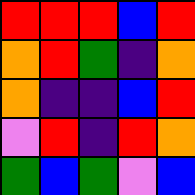[["red", "red", "red", "blue", "red"], ["orange", "red", "green", "indigo", "orange"], ["orange", "indigo", "indigo", "blue", "red"], ["violet", "red", "indigo", "red", "orange"], ["green", "blue", "green", "violet", "blue"]]